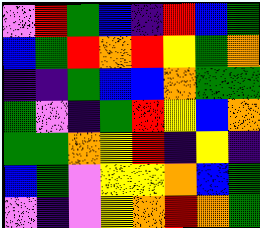[["violet", "red", "green", "blue", "indigo", "red", "blue", "green"], ["blue", "green", "red", "orange", "red", "yellow", "green", "orange"], ["indigo", "indigo", "green", "blue", "blue", "orange", "green", "green"], ["green", "violet", "indigo", "green", "red", "yellow", "blue", "orange"], ["green", "green", "orange", "yellow", "red", "indigo", "yellow", "indigo"], ["blue", "green", "violet", "yellow", "yellow", "orange", "blue", "green"], ["violet", "indigo", "violet", "yellow", "orange", "red", "orange", "green"]]